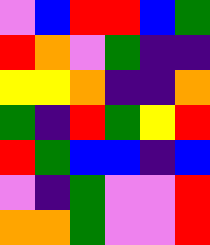[["violet", "blue", "red", "red", "blue", "green"], ["red", "orange", "violet", "green", "indigo", "indigo"], ["yellow", "yellow", "orange", "indigo", "indigo", "orange"], ["green", "indigo", "red", "green", "yellow", "red"], ["red", "green", "blue", "blue", "indigo", "blue"], ["violet", "indigo", "green", "violet", "violet", "red"], ["orange", "orange", "green", "violet", "violet", "red"]]